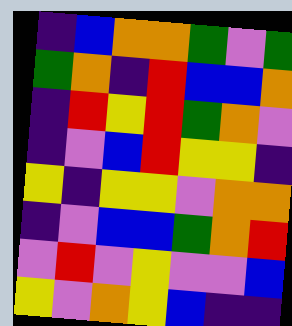[["indigo", "blue", "orange", "orange", "green", "violet", "green"], ["green", "orange", "indigo", "red", "blue", "blue", "orange"], ["indigo", "red", "yellow", "red", "green", "orange", "violet"], ["indigo", "violet", "blue", "red", "yellow", "yellow", "indigo"], ["yellow", "indigo", "yellow", "yellow", "violet", "orange", "orange"], ["indigo", "violet", "blue", "blue", "green", "orange", "red"], ["violet", "red", "violet", "yellow", "violet", "violet", "blue"], ["yellow", "violet", "orange", "yellow", "blue", "indigo", "indigo"]]